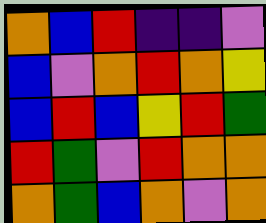[["orange", "blue", "red", "indigo", "indigo", "violet"], ["blue", "violet", "orange", "red", "orange", "yellow"], ["blue", "red", "blue", "yellow", "red", "green"], ["red", "green", "violet", "red", "orange", "orange"], ["orange", "green", "blue", "orange", "violet", "orange"]]